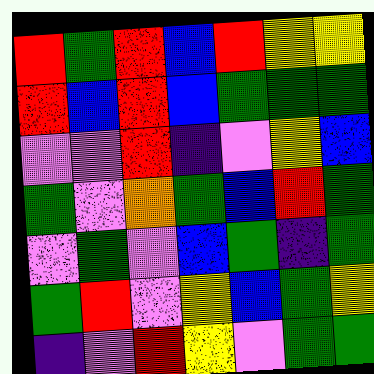[["red", "green", "red", "blue", "red", "yellow", "yellow"], ["red", "blue", "red", "blue", "green", "green", "green"], ["violet", "violet", "red", "indigo", "violet", "yellow", "blue"], ["green", "violet", "orange", "green", "blue", "red", "green"], ["violet", "green", "violet", "blue", "green", "indigo", "green"], ["green", "red", "violet", "yellow", "blue", "green", "yellow"], ["indigo", "violet", "red", "yellow", "violet", "green", "green"]]